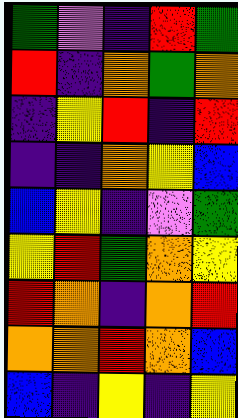[["green", "violet", "indigo", "red", "green"], ["red", "indigo", "orange", "green", "orange"], ["indigo", "yellow", "red", "indigo", "red"], ["indigo", "indigo", "orange", "yellow", "blue"], ["blue", "yellow", "indigo", "violet", "green"], ["yellow", "red", "green", "orange", "yellow"], ["red", "orange", "indigo", "orange", "red"], ["orange", "orange", "red", "orange", "blue"], ["blue", "indigo", "yellow", "indigo", "yellow"]]